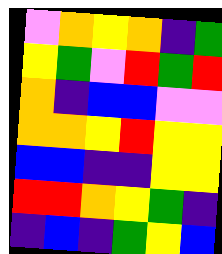[["violet", "orange", "yellow", "orange", "indigo", "green"], ["yellow", "green", "violet", "red", "green", "red"], ["orange", "indigo", "blue", "blue", "violet", "violet"], ["orange", "orange", "yellow", "red", "yellow", "yellow"], ["blue", "blue", "indigo", "indigo", "yellow", "yellow"], ["red", "red", "orange", "yellow", "green", "indigo"], ["indigo", "blue", "indigo", "green", "yellow", "blue"]]